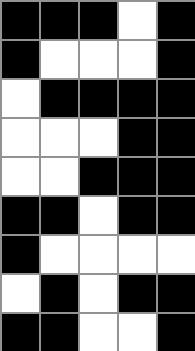[["black", "black", "black", "white", "black"], ["black", "white", "white", "white", "black"], ["white", "black", "black", "black", "black"], ["white", "white", "white", "black", "black"], ["white", "white", "black", "black", "black"], ["black", "black", "white", "black", "black"], ["black", "white", "white", "white", "white"], ["white", "black", "white", "black", "black"], ["black", "black", "white", "white", "black"]]